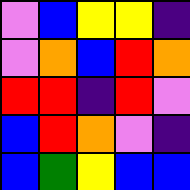[["violet", "blue", "yellow", "yellow", "indigo"], ["violet", "orange", "blue", "red", "orange"], ["red", "red", "indigo", "red", "violet"], ["blue", "red", "orange", "violet", "indigo"], ["blue", "green", "yellow", "blue", "blue"]]